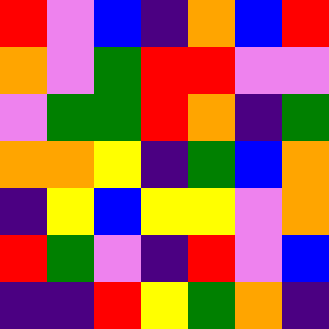[["red", "violet", "blue", "indigo", "orange", "blue", "red"], ["orange", "violet", "green", "red", "red", "violet", "violet"], ["violet", "green", "green", "red", "orange", "indigo", "green"], ["orange", "orange", "yellow", "indigo", "green", "blue", "orange"], ["indigo", "yellow", "blue", "yellow", "yellow", "violet", "orange"], ["red", "green", "violet", "indigo", "red", "violet", "blue"], ["indigo", "indigo", "red", "yellow", "green", "orange", "indigo"]]